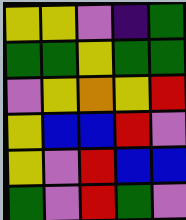[["yellow", "yellow", "violet", "indigo", "green"], ["green", "green", "yellow", "green", "green"], ["violet", "yellow", "orange", "yellow", "red"], ["yellow", "blue", "blue", "red", "violet"], ["yellow", "violet", "red", "blue", "blue"], ["green", "violet", "red", "green", "violet"]]